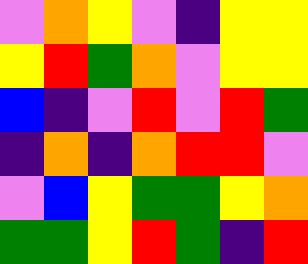[["violet", "orange", "yellow", "violet", "indigo", "yellow", "yellow"], ["yellow", "red", "green", "orange", "violet", "yellow", "yellow"], ["blue", "indigo", "violet", "red", "violet", "red", "green"], ["indigo", "orange", "indigo", "orange", "red", "red", "violet"], ["violet", "blue", "yellow", "green", "green", "yellow", "orange"], ["green", "green", "yellow", "red", "green", "indigo", "red"]]